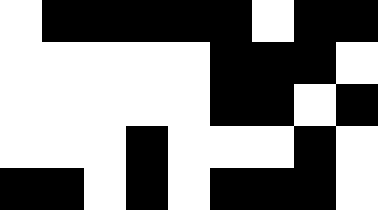[["white", "black", "black", "black", "black", "black", "white", "black", "black"], ["white", "white", "white", "white", "white", "black", "black", "black", "white"], ["white", "white", "white", "white", "white", "black", "black", "white", "black"], ["white", "white", "white", "black", "white", "white", "white", "black", "white"], ["black", "black", "white", "black", "white", "black", "black", "black", "white"]]